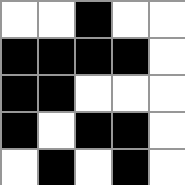[["white", "white", "black", "white", "white"], ["black", "black", "black", "black", "white"], ["black", "black", "white", "white", "white"], ["black", "white", "black", "black", "white"], ["white", "black", "white", "black", "white"]]